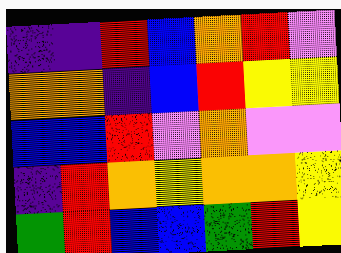[["indigo", "indigo", "red", "blue", "orange", "red", "violet"], ["orange", "orange", "indigo", "blue", "red", "yellow", "yellow"], ["blue", "blue", "red", "violet", "orange", "violet", "violet"], ["indigo", "red", "orange", "yellow", "orange", "orange", "yellow"], ["green", "red", "blue", "blue", "green", "red", "yellow"]]